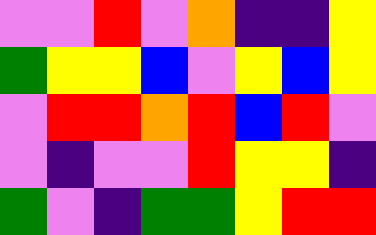[["violet", "violet", "red", "violet", "orange", "indigo", "indigo", "yellow"], ["green", "yellow", "yellow", "blue", "violet", "yellow", "blue", "yellow"], ["violet", "red", "red", "orange", "red", "blue", "red", "violet"], ["violet", "indigo", "violet", "violet", "red", "yellow", "yellow", "indigo"], ["green", "violet", "indigo", "green", "green", "yellow", "red", "red"]]